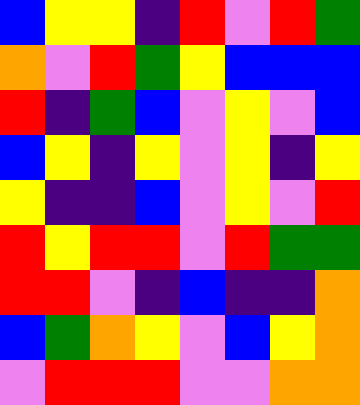[["blue", "yellow", "yellow", "indigo", "red", "violet", "red", "green"], ["orange", "violet", "red", "green", "yellow", "blue", "blue", "blue"], ["red", "indigo", "green", "blue", "violet", "yellow", "violet", "blue"], ["blue", "yellow", "indigo", "yellow", "violet", "yellow", "indigo", "yellow"], ["yellow", "indigo", "indigo", "blue", "violet", "yellow", "violet", "red"], ["red", "yellow", "red", "red", "violet", "red", "green", "green"], ["red", "red", "violet", "indigo", "blue", "indigo", "indigo", "orange"], ["blue", "green", "orange", "yellow", "violet", "blue", "yellow", "orange"], ["violet", "red", "red", "red", "violet", "violet", "orange", "orange"]]